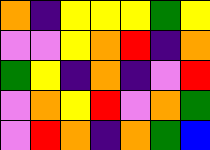[["orange", "indigo", "yellow", "yellow", "yellow", "green", "yellow"], ["violet", "violet", "yellow", "orange", "red", "indigo", "orange"], ["green", "yellow", "indigo", "orange", "indigo", "violet", "red"], ["violet", "orange", "yellow", "red", "violet", "orange", "green"], ["violet", "red", "orange", "indigo", "orange", "green", "blue"]]